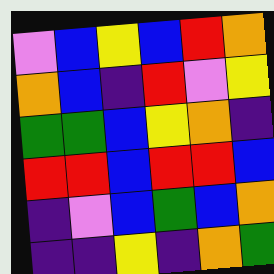[["violet", "blue", "yellow", "blue", "red", "orange"], ["orange", "blue", "indigo", "red", "violet", "yellow"], ["green", "green", "blue", "yellow", "orange", "indigo"], ["red", "red", "blue", "red", "red", "blue"], ["indigo", "violet", "blue", "green", "blue", "orange"], ["indigo", "indigo", "yellow", "indigo", "orange", "green"]]